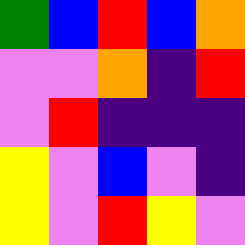[["green", "blue", "red", "blue", "orange"], ["violet", "violet", "orange", "indigo", "red"], ["violet", "red", "indigo", "indigo", "indigo"], ["yellow", "violet", "blue", "violet", "indigo"], ["yellow", "violet", "red", "yellow", "violet"]]